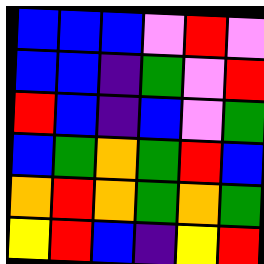[["blue", "blue", "blue", "violet", "red", "violet"], ["blue", "blue", "indigo", "green", "violet", "red"], ["red", "blue", "indigo", "blue", "violet", "green"], ["blue", "green", "orange", "green", "red", "blue"], ["orange", "red", "orange", "green", "orange", "green"], ["yellow", "red", "blue", "indigo", "yellow", "red"]]